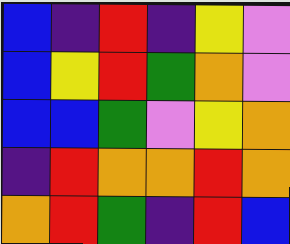[["blue", "indigo", "red", "indigo", "yellow", "violet"], ["blue", "yellow", "red", "green", "orange", "violet"], ["blue", "blue", "green", "violet", "yellow", "orange"], ["indigo", "red", "orange", "orange", "red", "orange"], ["orange", "red", "green", "indigo", "red", "blue"]]